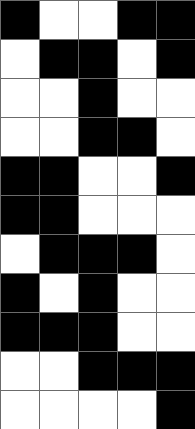[["black", "white", "white", "black", "black"], ["white", "black", "black", "white", "black"], ["white", "white", "black", "white", "white"], ["white", "white", "black", "black", "white"], ["black", "black", "white", "white", "black"], ["black", "black", "white", "white", "white"], ["white", "black", "black", "black", "white"], ["black", "white", "black", "white", "white"], ["black", "black", "black", "white", "white"], ["white", "white", "black", "black", "black"], ["white", "white", "white", "white", "black"]]